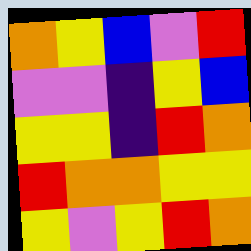[["orange", "yellow", "blue", "violet", "red"], ["violet", "violet", "indigo", "yellow", "blue"], ["yellow", "yellow", "indigo", "red", "orange"], ["red", "orange", "orange", "yellow", "yellow"], ["yellow", "violet", "yellow", "red", "orange"]]